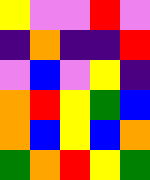[["yellow", "violet", "violet", "red", "violet"], ["indigo", "orange", "indigo", "indigo", "red"], ["violet", "blue", "violet", "yellow", "indigo"], ["orange", "red", "yellow", "green", "blue"], ["orange", "blue", "yellow", "blue", "orange"], ["green", "orange", "red", "yellow", "green"]]